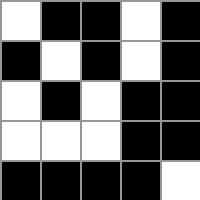[["white", "black", "black", "white", "black"], ["black", "white", "black", "white", "black"], ["white", "black", "white", "black", "black"], ["white", "white", "white", "black", "black"], ["black", "black", "black", "black", "white"]]